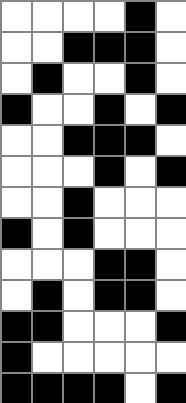[["white", "white", "white", "white", "black", "white"], ["white", "white", "black", "black", "black", "white"], ["white", "black", "white", "white", "black", "white"], ["black", "white", "white", "black", "white", "black"], ["white", "white", "black", "black", "black", "white"], ["white", "white", "white", "black", "white", "black"], ["white", "white", "black", "white", "white", "white"], ["black", "white", "black", "white", "white", "white"], ["white", "white", "white", "black", "black", "white"], ["white", "black", "white", "black", "black", "white"], ["black", "black", "white", "white", "white", "black"], ["black", "white", "white", "white", "white", "white"], ["black", "black", "black", "black", "white", "black"]]